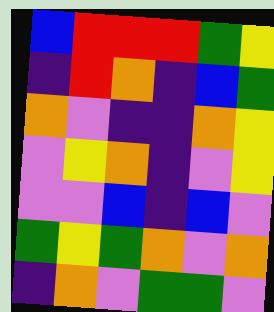[["blue", "red", "red", "red", "green", "yellow"], ["indigo", "red", "orange", "indigo", "blue", "green"], ["orange", "violet", "indigo", "indigo", "orange", "yellow"], ["violet", "yellow", "orange", "indigo", "violet", "yellow"], ["violet", "violet", "blue", "indigo", "blue", "violet"], ["green", "yellow", "green", "orange", "violet", "orange"], ["indigo", "orange", "violet", "green", "green", "violet"]]